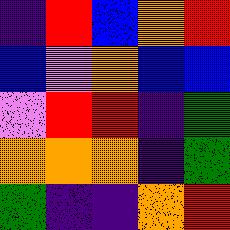[["indigo", "red", "blue", "orange", "red"], ["blue", "violet", "orange", "blue", "blue"], ["violet", "red", "red", "indigo", "green"], ["orange", "orange", "orange", "indigo", "green"], ["green", "indigo", "indigo", "orange", "red"]]